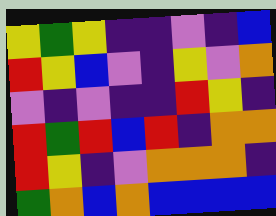[["yellow", "green", "yellow", "indigo", "indigo", "violet", "indigo", "blue"], ["red", "yellow", "blue", "violet", "indigo", "yellow", "violet", "orange"], ["violet", "indigo", "violet", "indigo", "indigo", "red", "yellow", "indigo"], ["red", "green", "red", "blue", "red", "indigo", "orange", "orange"], ["red", "yellow", "indigo", "violet", "orange", "orange", "orange", "indigo"], ["green", "orange", "blue", "orange", "blue", "blue", "blue", "blue"]]